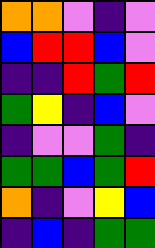[["orange", "orange", "violet", "indigo", "violet"], ["blue", "red", "red", "blue", "violet"], ["indigo", "indigo", "red", "green", "red"], ["green", "yellow", "indigo", "blue", "violet"], ["indigo", "violet", "violet", "green", "indigo"], ["green", "green", "blue", "green", "red"], ["orange", "indigo", "violet", "yellow", "blue"], ["indigo", "blue", "indigo", "green", "green"]]